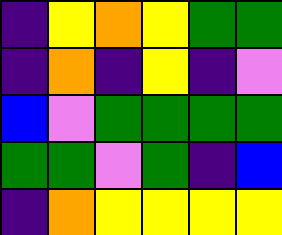[["indigo", "yellow", "orange", "yellow", "green", "green"], ["indigo", "orange", "indigo", "yellow", "indigo", "violet"], ["blue", "violet", "green", "green", "green", "green"], ["green", "green", "violet", "green", "indigo", "blue"], ["indigo", "orange", "yellow", "yellow", "yellow", "yellow"]]